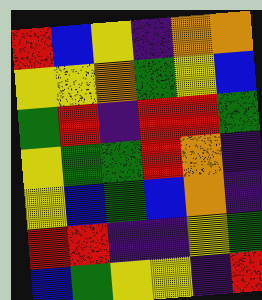[["red", "blue", "yellow", "indigo", "orange", "orange"], ["yellow", "yellow", "orange", "green", "yellow", "blue"], ["green", "red", "indigo", "red", "red", "green"], ["yellow", "green", "green", "red", "orange", "indigo"], ["yellow", "blue", "green", "blue", "orange", "indigo"], ["red", "red", "indigo", "indigo", "yellow", "green"], ["blue", "green", "yellow", "yellow", "indigo", "red"]]